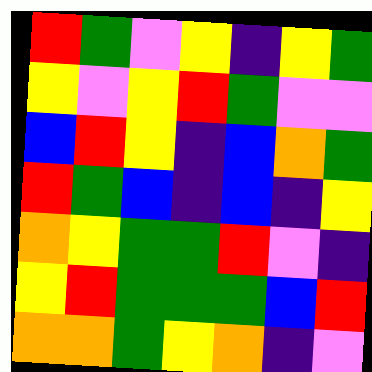[["red", "green", "violet", "yellow", "indigo", "yellow", "green"], ["yellow", "violet", "yellow", "red", "green", "violet", "violet"], ["blue", "red", "yellow", "indigo", "blue", "orange", "green"], ["red", "green", "blue", "indigo", "blue", "indigo", "yellow"], ["orange", "yellow", "green", "green", "red", "violet", "indigo"], ["yellow", "red", "green", "green", "green", "blue", "red"], ["orange", "orange", "green", "yellow", "orange", "indigo", "violet"]]